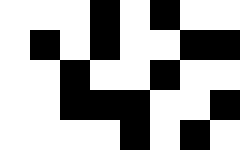[["white", "white", "white", "black", "white", "black", "white", "white"], ["white", "black", "white", "black", "white", "white", "black", "black"], ["white", "white", "black", "white", "white", "black", "white", "white"], ["white", "white", "black", "black", "black", "white", "white", "black"], ["white", "white", "white", "white", "black", "white", "black", "white"]]